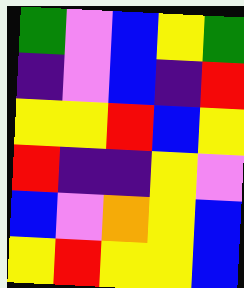[["green", "violet", "blue", "yellow", "green"], ["indigo", "violet", "blue", "indigo", "red"], ["yellow", "yellow", "red", "blue", "yellow"], ["red", "indigo", "indigo", "yellow", "violet"], ["blue", "violet", "orange", "yellow", "blue"], ["yellow", "red", "yellow", "yellow", "blue"]]